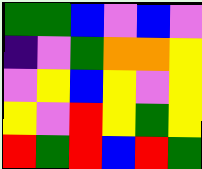[["green", "green", "blue", "violet", "blue", "violet"], ["indigo", "violet", "green", "orange", "orange", "yellow"], ["violet", "yellow", "blue", "yellow", "violet", "yellow"], ["yellow", "violet", "red", "yellow", "green", "yellow"], ["red", "green", "red", "blue", "red", "green"]]